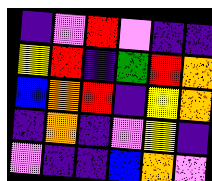[["indigo", "violet", "red", "violet", "indigo", "indigo"], ["yellow", "red", "indigo", "green", "red", "orange"], ["blue", "orange", "red", "indigo", "yellow", "orange"], ["indigo", "orange", "indigo", "violet", "yellow", "indigo"], ["violet", "indigo", "indigo", "blue", "orange", "violet"]]